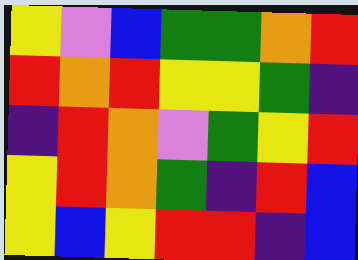[["yellow", "violet", "blue", "green", "green", "orange", "red"], ["red", "orange", "red", "yellow", "yellow", "green", "indigo"], ["indigo", "red", "orange", "violet", "green", "yellow", "red"], ["yellow", "red", "orange", "green", "indigo", "red", "blue"], ["yellow", "blue", "yellow", "red", "red", "indigo", "blue"]]